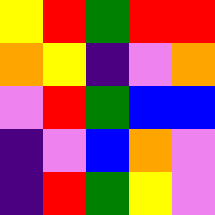[["yellow", "red", "green", "red", "red"], ["orange", "yellow", "indigo", "violet", "orange"], ["violet", "red", "green", "blue", "blue"], ["indigo", "violet", "blue", "orange", "violet"], ["indigo", "red", "green", "yellow", "violet"]]